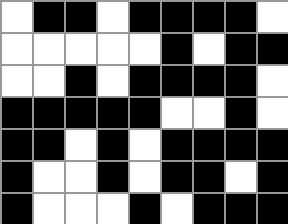[["white", "black", "black", "white", "black", "black", "black", "black", "white"], ["white", "white", "white", "white", "white", "black", "white", "black", "black"], ["white", "white", "black", "white", "black", "black", "black", "black", "white"], ["black", "black", "black", "black", "black", "white", "white", "black", "white"], ["black", "black", "white", "black", "white", "black", "black", "black", "black"], ["black", "white", "white", "black", "white", "black", "black", "white", "black"], ["black", "white", "white", "white", "black", "white", "black", "black", "black"]]